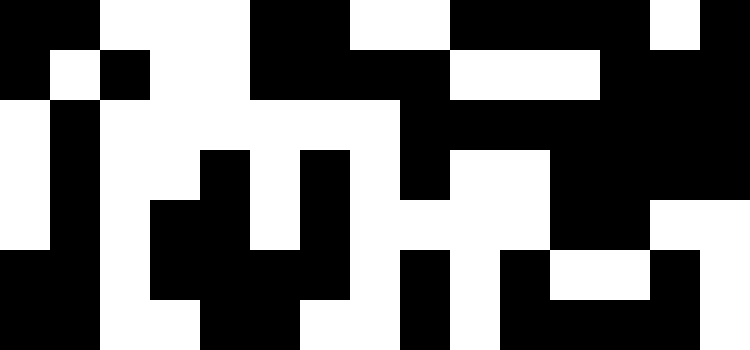[["black", "black", "white", "white", "white", "black", "black", "white", "white", "black", "black", "black", "black", "white", "black"], ["black", "white", "black", "white", "white", "black", "black", "black", "black", "white", "white", "white", "black", "black", "black"], ["white", "black", "white", "white", "white", "white", "white", "white", "black", "black", "black", "black", "black", "black", "black"], ["white", "black", "white", "white", "black", "white", "black", "white", "black", "white", "white", "black", "black", "black", "black"], ["white", "black", "white", "black", "black", "white", "black", "white", "white", "white", "white", "black", "black", "white", "white"], ["black", "black", "white", "black", "black", "black", "black", "white", "black", "white", "black", "white", "white", "black", "white"], ["black", "black", "white", "white", "black", "black", "white", "white", "black", "white", "black", "black", "black", "black", "white"]]